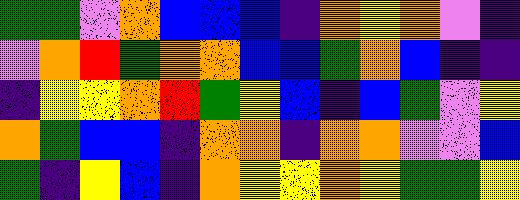[["green", "green", "violet", "orange", "blue", "blue", "blue", "indigo", "orange", "yellow", "orange", "violet", "indigo"], ["violet", "orange", "red", "green", "orange", "orange", "blue", "blue", "green", "orange", "blue", "indigo", "indigo"], ["indigo", "yellow", "yellow", "orange", "red", "green", "yellow", "blue", "indigo", "blue", "green", "violet", "yellow"], ["orange", "green", "blue", "blue", "indigo", "orange", "orange", "indigo", "orange", "orange", "violet", "violet", "blue"], ["green", "indigo", "yellow", "blue", "indigo", "orange", "yellow", "yellow", "orange", "yellow", "green", "green", "yellow"]]